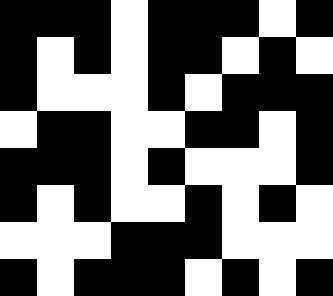[["black", "black", "black", "white", "black", "black", "black", "white", "black"], ["black", "white", "black", "white", "black", "black", "white", "black", "white"], ["black", "white", "white", "white", "black", "white", "black", "black", "black"], ["white", "black", "black", "white", "white", "black", "black", "white", "black"], ["black", "black", "black", "white", "black", "white", "white", "white", "black"], ["black", "white", "black", "white", "white", "black", "white", "black", "white"], ["white", "white", "white", "black", "black", "black", "white", "white", "white"], ["black", "white", "black", "black", "black", "white", "black", "white", "black"]]